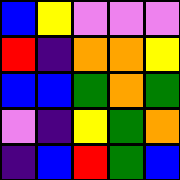[["blue", "yellow", "violet", "violet", "violet"], ["red", "indigo", "orange", "orange", "yellow"], ["blue", "blue", "green", "orange", "green"], ["violet", "indigo", "yellow", "green", "orange"], ["indigo", "blue", "red", "green", "blue"]]